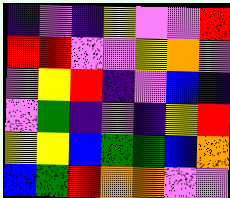[["indigo", "violet", "indigo", "yellow", "violet", "violet", "red"], ["red", "red", "violet", "violet", "yellow", "orange", "violet"], ["violet", "yellow", "red", "indigo", "violet", "blue", "indigo"], ["violet", "green", "indigo", "violet", "indigo", "yellow", "red"], ["yellow", "yellow", "blue", "green", "green", "blue", "orange"], ["blue", "green", "red", "orange", "orange", "violet", "violet"]]